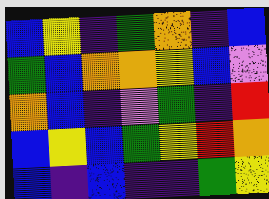[["blue", "yellow", "indigo", "green", "orange", "indigo", "blue"], ["green", "blue", "orange", "orange", "yellow", "blue", "violet"], ["orange", "blue", "indigo", "violet", "green", "indigo", "red"], ["blue", "yellow", "blue", "green", "yellow", "red", "orange"], ["blue", "indigo", "blue", "indigo", "indigo", "green", "yellow"]]